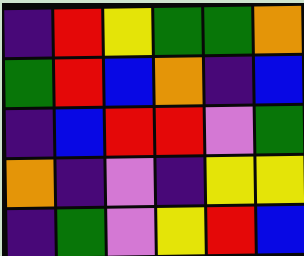[["indigo", "red", "yellow", "green", "green", "orange"], ["green", "red", "blue", "orange", "indigo", "blue"], ["indigo", "blue", "red", "red", "violet", "green"], ["orange", "indigo", "violet", "indigo", "yellow", "yellow"], ["indigo", "green", "violet", "yellow", "red", "blue"]]